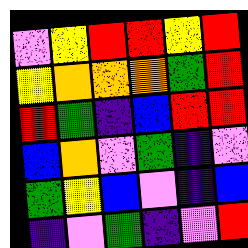[["violet", "yellow", "red", "red", "yellow", "red"], ["yellow", "orange", "orange", "orange", "green", "red"], ["red", "green", "indigo", "blue", "red", "red"], ["blue", "orange", "violet", "green", "indigo", "violet"], ["green", "yellow", "blue", "violet", "indigo", "blue"], ["indigo", "violet", "green", "indigo", "violet", "red"]]